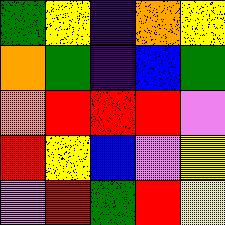[["green", "yellow", "indigo", "orange", "yellow"], ["orange", "green", "indigo", "blue", "green"], ["orange", "red", "red", "red", "violet"], ["red", "yellow", "blue", "violet", "yellow"], ["violet", "red", "green", "red", "yellow"]]